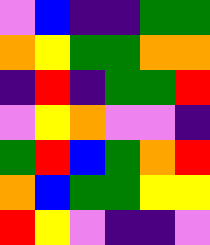[["violet", "blue", "indigo", "indigo", "green", "green"], ["orange", "yellow", "green", "green", "orange", "orange"], ["indigo", "red", "indigo", "green", "green", "red"], ["violet", "yellow", "orange", "violet", "violet", "indigo"], ["green", "red", "blue", "green", "orange", "red"], ["orange", "blue", "green", "green", "yellow", "yellow"], ["red", "yellow", "violet", "indigo", "indigo", "violet"]]